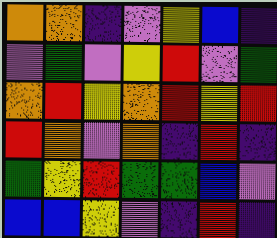[["orange", "orange", "indigo", "violet", "yellow", "blue", "indigo"], ["violet", "green", "violet", "yellow", "red", "violet", "green"], ["orange", "red", "yellow", "orange", "red", "yellow", "red"], ["red", "orange", "violet", "orange", "indigo", "red", "indigo"], ["green", "yellow", "red", "green", "green", "blue", "violet"], ["blue", "blue", "yellow", "violet", "indigo", "red", "indigo"]]